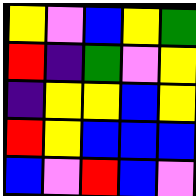[["yellow", "violet", "blue", "yellow", "green"], ["red", "indigo", "green", "violet", "yellow"], ["indigo", "yellow", "yellow", "blue", "yellow"], ["red", "yellow", "blue", "blue", "blue"], ["blue", "violet", "red", "blue", "violet"]]